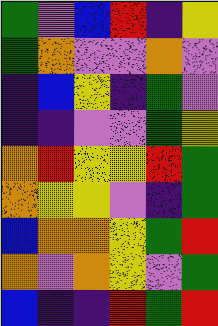[["green", "violet", "blue", "red", "indigo", "yellow"], ["green", "orange", "violet", "violet", "orange", "violet"], ["indigo", "blue", "yellow", "indigo", "green", "violet"], ["indigo", "indigo", "violet", "violet", "green", "yellow"], ["orange", "red", "yellow", "yellow", "red", "green"], ["orange", "yellow", "yellow", "violet", "indigo", "green"], ["blue", "orange", "orange", "yellow", "green", "red"], ["orange", "violet", "orange", "yellow", "violet", "green"], ["blue", "indigo", "indigo", "red", "green", "red"]]